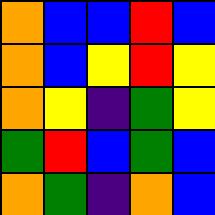[["orange", "blue", "blue", "red", "blue"], ["orange", "blue", "yellow", "red", "yellow"], ["orange", "yellow", "indigo", "green", "yellow"], ["green", "red", "blue", "green", "blue"], ["orange", "green", "indigo", "orange", "blue"]]